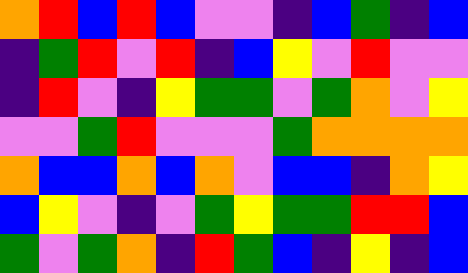[["orange", "red", "blue", "red", "blue", "violet", "violet", "indigo", "blue", "green", "indigo", "blue"], ["indigo", "green", "red", "violet", "red", "indigo", "blue", "yellow", "violet", "red", "violet", "violet"], ["indigo", "red", "violet", "indigo", "yellow", "green", "green", "violet", "green", "orange", "violet", "yellow"], ["violet", "violet", "green", "red", "violet", "violet", "violet", "green", "orange", "orange", "orange", "orange"], ["orange", "blue", "blue", "orange", "blue", "orange", "violet", "blue", "blue", "indigo", "orange", "yellow"], ["blue", "yellow", "violet", "indigo", "violet", "green", "yellow", "green", "green", "red", "red", "blue"], ["green", "violet", "green", "orange", "indigo", "red", "green", "blue", "indigo", "yellow", "indigo", "blue"]]